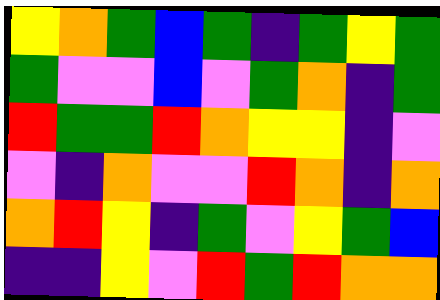[["yellow", "orange", "green", "blue", "green", "indigo", "green", "yellow", "green"], ["green", "violet", "violet", "blue", "violet", "green", "orange", "indigo", "green"], ["red", "green", "green", "red", "orange", "yellow", "yellow", "indigo", "violet"], ["violet", "indigo", "orange", "violet", "violet", "red", "orange", "indigo", "orange"], ["orange", "red", "yellow", "indigo", "green", "violet", "yellow", "green", "blue"], ["indigo", "indigo", "yellow", "violet", "red", "green", "red", "orange", "orange"]]